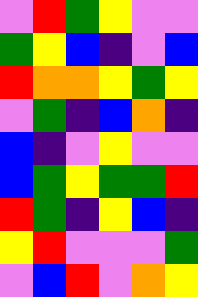[["violet", "red", "green", "yellow", "violet", "violet"], ["green", "yellow", "blue", "indigo", "violet", "blue"], ["red", "orange", "orange", "yellow", "green", "yellow"], ["violet", "green", "indigo", "blue", "orange", "indigo"], ["blue", "indigo", "violet", "yellow", "violet", "violet"], ["blue", "green", "yellow", "green", "green", "red"], ["red", "green", "indigo", "yellow", "blue", "indigo"], ["yellow", "red", "violet", "violet", "violet", "green"], ["violet", "blue", "red", "violet", "orange", "yellow"]]